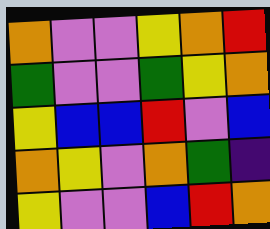[["orange", "violet", "violet", "yellow", "orange", "red"], ["green", "violet", "violet", "green", "yellow", "orange"], ["yellow", "blue", "blue", "red", "violet", "blue"], ["orange", "yellow", "violet", "orange", "green", "indigo"], ["yellow", "violet", "violet", "blue", "red", "orange"]]